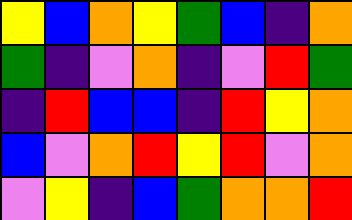[["yellow", "blue", "orange", "yellow", "green", "blue", "indigo", "orange"], ["green", "indigo", "violet", "orange", "indigo", "violet", "red", "green"], ["indigo", "red", "blue", "blue", "indigo", "red", "yellow", "orange"], ["blue", "violet", "orange", "red", "yellow", "red", "violet", "orange"], ["violet", "yellow", "indigo", "blue", "green", "orange", "orange", "red"]]